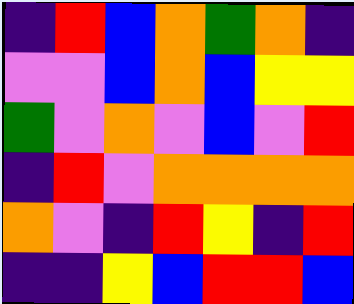[["indigo", "red", "blue", "orange", "green", "orange", "indigo"], ["violet", "violet", "blue", "orange", "blue", "yellow", "yellow"], ["green", "violet", "orange", "violet", "blue", "violet", "red"], ["indigo", "red", "violet", "orange", "orange", "orange", "orange"], ["orange", "violet", "indigo", "red", "yellow", "indigo", "red"], ["indigo", "indigo", "yellow", "blue", "red", "red", "blue"]]